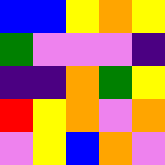[["blue", "blue", "yellow", "orange", "yellow"], ["green", "violet", "violet", "violet", "indigo"], ["indigo", "indigo", "orange", "green", "yellow"], ["red", "yellow", "orange", "violet", "orange"], ["violet", "yellow", "blue", "orange", "violet"]]